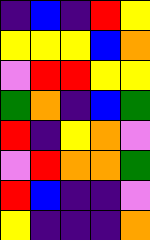[["indigo", "blue", "indigo", "red", "yellow"], ["yellow", "yellow", "yellow", "blue", "orange"], ["violet", "red", "red", "yellow", "yellow"], ["green", "orange", "indigo", "blue", "green"], ["red", "indigo", "yellow", "orange", "violet"], ["violet", "red", "orange", "orange", "green"], ["red", "blue", "indigo", "indigo", "violet"], ["yellow", "indigo", "indigo", "indigo", "orange"]]